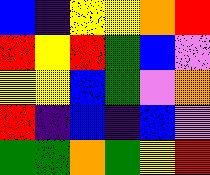[["blue", "indigo", "yellow", "yellow", "orange", "red"], ["red", "yellow", "red", "green", "blue", "violet"], ["yellow", "yellow", "blue", "green", "violet", "orange"], ["red", "indigo", "blue", "indigo", "blue", "violet"], ["green", "green", "orange", "green", "yellow", "red"]]